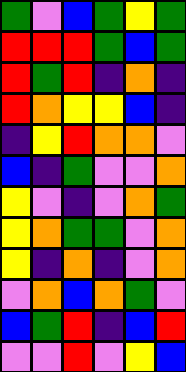[["green", "violet", "blue", "green", "yellow", "green"], ["red", "red", "red", "green", "blue", "green"], ["red", "green", "red", "indigo", "orange", "indigo"], ["red", "orange", "yellow", "yellow", "blue", "indigo"], ["indigo", "yellow", "red", "orange", "orange", "violet"], ["blue", "indigo", "green", "violet", "violet", "orange"], ["yellow", "violet", "indigo", "violet", "orange", "green"], ["yellow", "orange", "green", "green", "violet", "orange"], ["yellow", "indigo", "orange", "indigo", "violet", "orange"], ["violet", "orange", "blue", "orange", "green", "violet"], ["blue", "green", "red", "indigo", "blue", "red"], ["violet", "violet", "red", "violet", "yellow", "blue"]]